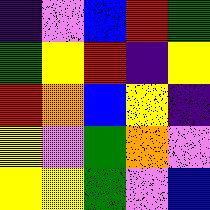[["indigo", "violet", "blue", "red", "green"], ["green", "yellow", "red", "indigo", "yellow"], ["red", "orange", "blue", "yellow", "indigo"], ["yellow", "violet", "green", "orange", "violet"], ["yellow", "yellow", "green", "violet", "blue"]]